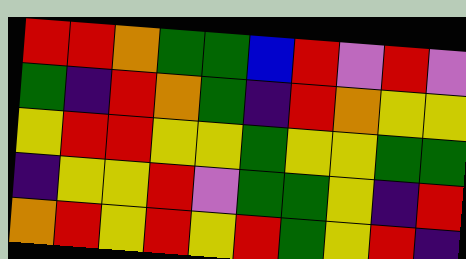[["red", "red", "orange", "green", "green", "blue", "red", "violet", "red", "violet"], ["green", "indigo", "red", "orange", "green", "indigo", "red", "orange", "yellow", "yellow"], ["yellow", "red", "red", "yellow", "yellow", "green", "yellow", "yellow", "green", "green"], ["indigo", "yellow", "yellow", "red", "violet", "green", "green", "yellow", "indigo", "red"], ["orange", "red", "yellow", "red", "yellow", "red", "green", "yellow", "red", "indigo"]]